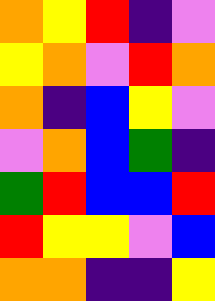[["orange", "yellow", "red", "indigo", "violet"], ["yellow", "orange", "violet", "red", "orange"], ["orange", "indigo", "blue", "yellow", "violet"], ["violet", "orange", "blue", "green", "indigo"], ["green", "red", "blue", "blue", "red"], ["red", "yellow", "yellow", "violet", "blue"], ["orange", "orange", "indigo", "indigo", "yellow"]]